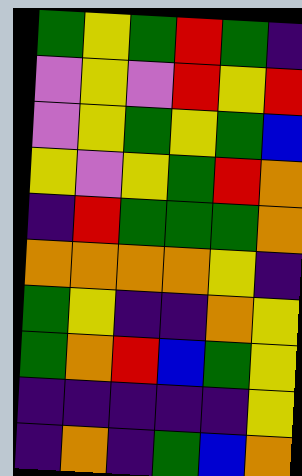[["green", "yellow", "green", "red", "green", "indigo"], ["violet", "yellow", "violet", "red", "yellow", "red"], ["violet", "yellow", "green", "yellow", "green", "blue"], ["yellow", "violet", "yellow", "green", "red", "orange"], ["indigo", "red", "green", "green", "green", "orange"], ["orange", "orange", "orange", "orange", "yellow", "indigo"], ["green", "yellow", "indigo", "indigo", "orange", "yellow"], ["green", "orange", "red", "blue", "green", "yellow"], ["indigo", "indigo", "indigo", "indigo", "indigo", "yellow"], ["indigo", "orange", "indigo", "green", "blue", "orange"]]